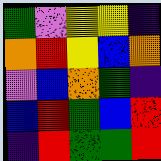[["green", "violet", "yellow", "yellow", "indigo"], ["orange", "red", "yellow", "blue", "orange"], ["violet", "blue", "orange", "green", "indigo"], ["blue", "red", "green", "blue", "red"], ["indigo", "red", "green", "green", "red"]]